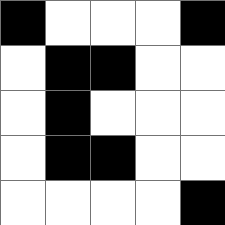[["black", "white", "white", "white", "black"], ["white", "black", "black", "white", "white"], ["white", "black", "white", "white", "white"], ["white", "black", "black", "white", "white"], ["white", "white", "white", "white", "black"]]